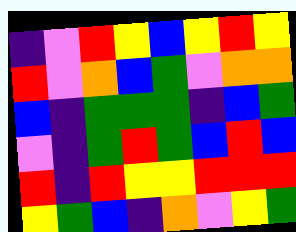[["indigo", "violet", "red", "yellow", "blue", "yellow", "red", "yellow"], ["red", "violet", "orange", "blue", "green", "violet", "orange", "orange"], ["blue", "indigo", "green", "green", "green", "indigo", "blue", "green"], ["violet", "indigo", "green", "red", "green", "blue", "red", "blue"], ["red", "indigo", "red", "yellow", "yellow", "red", "red", "red"], ["yellow", "green", "blue", "indigo", "orange", "violet", "yellow", "green"]]